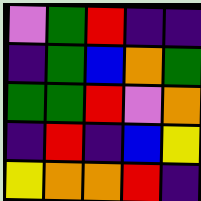[["violet", "green", "red", "indigo", "indigo"], ["indigo", "green", "blue", "orange", "green"], ["green", "green", "red", "violet", "orange"], ["indigo", "red", "indigo", "blue", "yellow"], ["yellow", "orange", "orange", "red", "indigo"]]